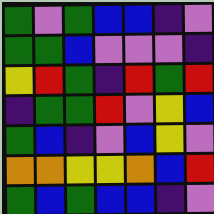[["green", "violet", "green", "blue", "blue", "indigo", "violet"], ["green", "green", "blue", "violet", "violet", "violet", "indigo"], ["yellow", "red", "green", "indigo", "red", "green", "red"], ["indigo", "green", "green", "red", "violet", "yellow", "blue"], ["green", "blue", "indigo", "violet", "blue", "yellow", "violet"], ["orange", "orange", "yellow", "yellow", "orange", "blue", "red"], ["green", "blue", "green", "blue", "blue", "indigo", "violet"]]